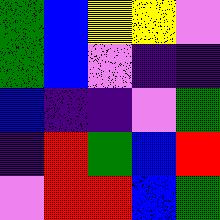[["green", "blue", "yellow", "yellow", "violet"], ["green", "blue", "violet", "indigo", "indigo"], ["blue", "indigo", "indigo", "violet", "green"], ["indigo", "red", "green", "blue", "red"], ["violet", "red", "red", "blue", "green"]]